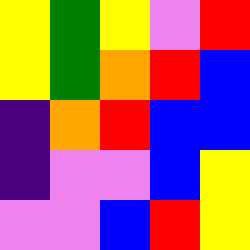[["yellow", "green", "yellow", "violet", "red"], ["yellow", "green", "orange", "red", "blue"], ["indigo", "orange", "red", "blue", "blue"], ["indigo", "violet", "violet", "blue", "yellow"], ["violet", "violet", "blue", "red", "yellow"]]